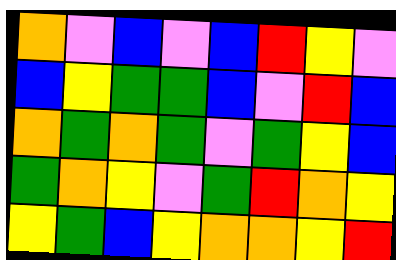[["orange", "violet", "blue", "violet", "blue", "red", "yellow", "violet"], ["blue", "yellow", "green", "green", "blue", "violet", "red", "blue"], ["orange", "green", "orange", "green", "violet", "green", "yellow", "blue"], ["green", "orange", "yellow", "violet", "green", "red", "orange", "yellow"], ["yellow", "green", "blue", "yellow", "orange", "orange", "yellow", "red"]]